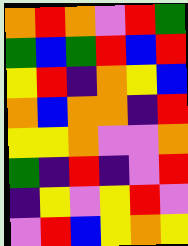[["orange", "red", "orange", "violet", "red", "green"], ["green", "blue", "green", "red", "blue", "red"], ["yellow", "red", "indigo", "orange", "yellow", "blue"], ["orange", "blue", "orange", "orange", "indigo", "red"], ["yellow", "yellow", "orange", "violet", "violet", "orange"], ["green", "indigo", "red", "indigo", "violet", "red"], ["indigo", "yellow", "violet", "yellow", "red", "violet"], ["violet", "red", "blue", "yellow", "orange", "yellow"]]